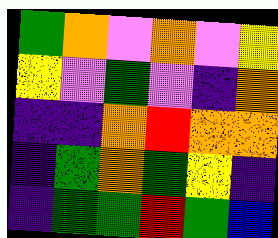[["green", "orange", "violet", "orange", "violet", "yellow"], ["yellow", "violet", "green", "violet", "indigo", "orange"], ["indigo", "indigo", "orange", "red", "orange", "orange"], ["indigo", "green", "orange", "green", "yellow", "indigo"], ["indigo", "green", "green", "red", "green", "blue"]]